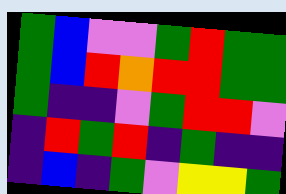[["green", "blue", "violet", "violet", "green", "red", "green", "green"], ["green", "blue", "red", "orange", "red", "red", "green", "green"], ["green", "indigo", "indigo", "violet", "green", "red", "red", "violet"], ["indigo", "red", "green", "red", "indigo", "green", "indigo", "indigo"], ["indigo", "blue", "indigo", "green", "violet", "yellow", "yellow", "green"]]